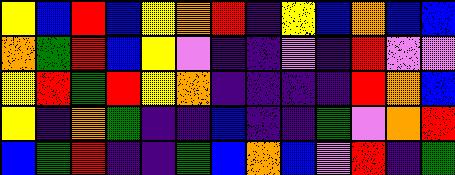[["yellow", "blue", "red", "blue", "yellow", "orange", "red", "indigo", "yellow", "blue", "orange", "blue", "blue"], ["orange", "green", "red", "blue", "yellow", "violet", "indigo", "indigo", "violet", "indigo", "red", "violet", "violet"], ["yellow", "red", "green", "red", "yellow", "orange", "indigo", "indigo", "indigo", "indigo", "red", "orange", "blue"], ["yellow", "indigo", "orange", "green", "indigo", "indigo", "blue", "indigo", "indigo", "green", "violet", "orange", "red"], ["blue", "green", "red", "indigo", "indigo", "green", "blue", "orange", "blue", "violet", "red", "indigo", "green"]]